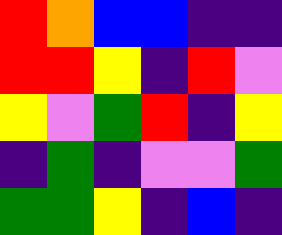[["red", "orange", "blue", "blue", "indigo", "indigo"], ["red", "red", "yellow", "indigo", "red", "violet"], ["yellow", "violet", "green", "red", "indigo", "yellow"], ["indigo", "green", "indigo", "violet", "violet", "green"], ["green", "green", "yellow", "indigo", "blue", "indigo"]]